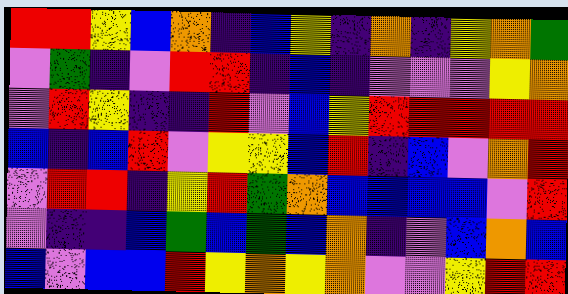[["red", "red", "yellow", "blue", "orange", "indigo", "blue", "yellow", "indigo", "orange", "indigo", "yellow", "orange", "green"], ["violet", "green", "indigo", "violet", "red", "red", "indigo", "blue", "indigo", "violet", "violet", "violet", "yellow", "orange"], ["violet", "red", "yellow", "indigo", "indigo", "red", "violet", "blue", "yellow", "red", "red", "red", "red", "red"], ["blue", "indigo", "blue", "red", "violet", "yellow", "yellow", "blue", "red", "indigo", "blue", "violet", "orange", "red"], ["violet", "red", "red", "indigo", "yellow", "red", "green", "orange", "blue", "blue", "blue", "blue", "violet", "red"], ["violet", "indigo", "indigo", "blue", "green", "blue", "green", "blue", "orange", "indigo", "violet", "blue", "orange", "blue"], ["blue", "violet", "blue", "blue", "red", "yellow", "orange", "yellow", "orange", "violet", "violet", "yellow", "red", "red"]]